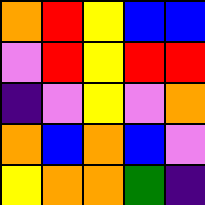[["orange", "red", "yellow", "blue", "blue"], ["violet", "red", "yellow", "red", "red"], ["indigo", "violet", "yellow", "violet", "orange"], ["orange", "blue", "orange", "blue", "violet"], ["yellow", "orange", "orange", "green", "indigo"]]